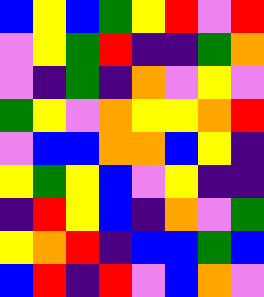[["blue", "yellow", "blue", "green", "yellow", "red", "violet", "red"], ["violet", "yellow", "green", "red", "indigo", "indigo", "green", "orange"], ["violet", "indigo", "green", "indigo", "orange", "violet", "yellow", "violet"], ["green", "yellow", "violet", "orange", "yellow", "yellow", "orange", "red"], ["violet", "blue", "blue", "orange", "orange", "blue", "yellow", "indigo"], ["yellow", "green", "yellow", "blue", "violet", "yellow", "indigo", "indigo"], ["indigo", "red", "yellow", "blue", "indigo", "orange", "violet", "green"], ["yellow", "orange", "red", "indigo", "blue", "blue", "green", "blue"], ["blue", "red", "indigo", "red", "violet", "blue", "orange", "violet"]]